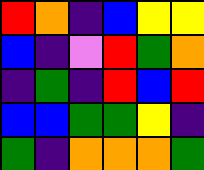[["red", "orange", "indigo", "blue", "yellow", "yellow"], ["blue", "indigo", "violet", "red", "green", "orange"], ["indigo", "green", "indigo", "red", "blue", "red"], ["blue", "blue", "green", "green", "yellow", "indigo"], ["green", "indigo", "orange", "orange", "orange", "green"]]